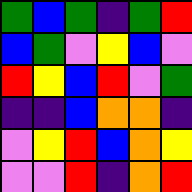[["green", "blue", "green", "indigo", "green", "red"], ["blue", "green", "violet", "yellow", "blue", "violet"], ["red", "yellow", "blue", "red", "violet", "green"], ["indigo", "indigo", "blue", "orange", "orange", "indigo"], ["violet", "yellow", "red", "blue", "orange", "yellow"], ["violet", "violet", "red", "indigo", "orange", "red"]]